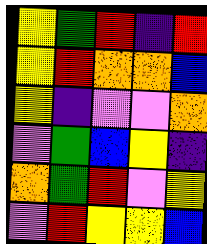[["yellow", "green", "red", "indigo", "red"], ["yellow", "red", "orange", "orange", "blue"], ["yellow", "indigo", "violet", "violet", "orange"], ["violet", "green", "blue", "yellow", "indigo"], ["orange", "green", "red", "violet", "yellow"], ["violet", "red", "yellow", "yellow", "blue"]]